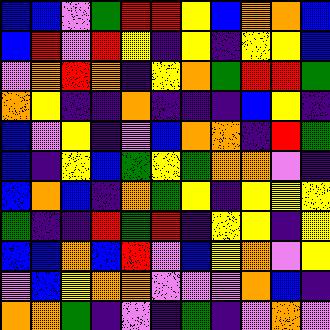[["blue", "blue", "violet", "green", "red", "red", "yellow", "blue", "orange", "orange", "blue"], ["blue", "red", "violet", "red", "yellow", "indigo", "yellow", "indigo", "yellow", "yellow", "blue"], ["violet", "orange", "red", "orange", "indigo", "yellow", "orange", "green", "red", "red", "green"], ["orange", "yellow", "indigo", "indigo", "orange", "indigo", "indigo", "indigo", "blue", "yellow", "indigo"], ["blue", "violet", "yellow", "indigo", "violet", "blue", "orange", "orange", "indigo", "red", "green"], ["blue", "indigo", "yellow", "blue", "green", "yellow", "green", "orange", "orange", "violet", "indigo"], ["blue", "orange", "blue", "indigo", "orange", "green", "yellow", "indigo", "yellow", "yellow", "yellow"], ["green", "indigo", "indigo", "red", "green", "red", "indigo", "yellow", "yellow", "indigo", "yellow"], ["blue", "blue", "orange", "blue", "red", "violet", "blue", "yellow", "orange", "violet", "yellow"], ["violet", "blue", "yellow", "orange", "orange", "violet", "violet", "violet", "orange", "blue", "indigo"], ["orange", "orange", "green", "indigo", "violet", "indigo", "green", "indigo", "violet", "orange", "violet"]]